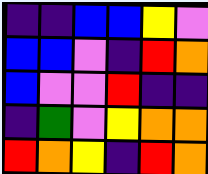[["indigo", "indigo", "blue", "blue", "yellow", "violet"], ["blue", "blue", "violet", "indigo", "red", "orange"], ["blue", "violet", "violet", "red", "indigo", "indigo"], ["indigo", "green", "violet", "yellow", "orange", "orange"], ["red", "orange", "yellow", "indigo", "red", "orange"]]